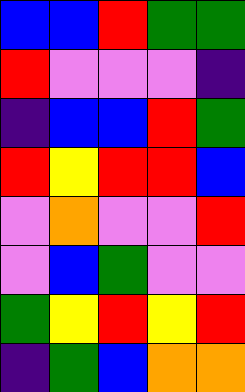[["blue", "blue", "red", "green", "green"], ["red", "violet", "violet", "violet", "indigo"], ["indigo", "blue", "blue", "red", "green"], ["red", "yellow", "red", "red", "blue"], ["violet", "orange", "violet", "violet", "red"], ["violet", "blue", "green", "violet", "violet"], ["green", "yellow", "red", "yellow", "red"], ["indigo", "green", "blue", "orange", "orange"]]